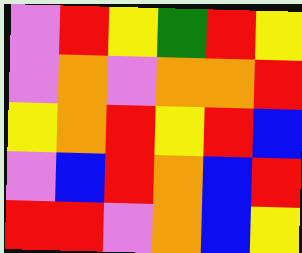[["violet", "red", "yellow", "green", "red", "yellow"], ["violet", "orange", "violet", "orange", "orange", "red"], ["yellow", "orange", "red", "yellow", "red", "blue"], ["violet", "blue", "red", "orange", "blue", "red"], ["red", "red", "violet", "orange", "blue", "yellow"]]